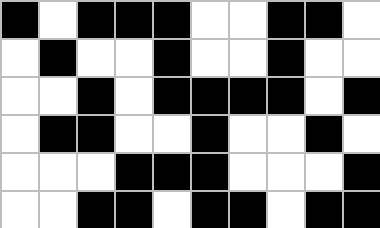[["black", "white", "black", "black", "black", "white", "white", "black", "black", "white"], ["white", "black", "white", "white", "black", "white", "white", "black", "white", "white"], ["white", "white", "black", "white", "black", "black", "black", "black", "white", "black"], ["white", "black", "black", "white", "white", "black", "white", "white", "black", "white"], ["white", "white", "white", "black", "black", "black", "white", "white", "white", "black"], ["white", "white", "black", "black", "white", "black", "black", "white", "black", "black"]]